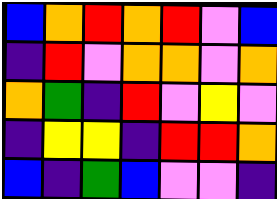[["blue", "orange", "red", "orange", "red", "violet", "blue"], ["indigo", "red", "violet", "orange", "orange", "violet", "orange"], ["orange", "green", "indigo", "red", "violet", "yellow", "violet"], ["indigo", "yellow", "yellow", "indigo", "red", "red", "orange"], ["blue", "indigo", "green", "blue", "violet", "violet", "indigo"]]